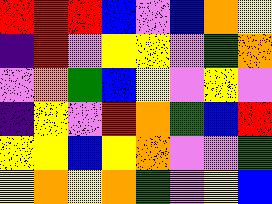[["red", "red", "red", "blue", "violet", "blue", "orange", "yellow"], ["indigo", "red", "violet", "yellow", "yellow", "violet", "green", "orange"], ["violet", "orange", "green", "blue", "yellow", "violet", "yellow", "violet"], ["indigo", "yellow", "violet", "red", "orange", "green", "blue", "red"], ["yellow", "yellow", "blue", "yellow", "orange", "violet", "violet", "green"], ["yellow", "orange", "yellow", "orange", "green", "violet", "yellow", "blue"]]